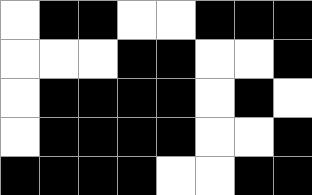[["white", "black", "black", "white", "white", "black", "black", "black"], ["white", "white", "white", "black", "black", "white", "white", "black"], ["white", "black", "black", "black", "black", "white", "black", "white"], ["white", "black", "black", "black", "black", "white", "white", "black"], ["black", "black", "black", "black", "white", "white", "black", "black"]]